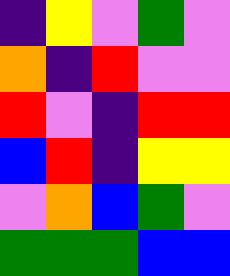[["indigo", "yellow", "violet", "green", "violet"], ["orange", "indigo", "red", "violet", "violet"], ["red", "violet", "indigo", "red", "red"], ["blue", "red", "indigo", "yellow", "yellow"], ["violet", "orange", "blue", "green", "violet"], ["green", "green", "green", "blue", "blue"]]